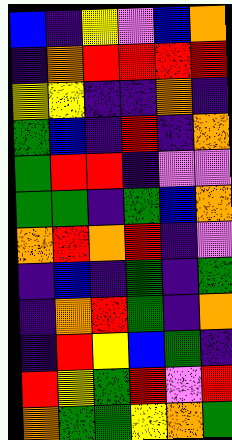[["blue", "indigo", "yellow", "violet", "blue", "orange"], ["indigo", "orange", "red", "red", "red", "red"], ["yellow", "yellow", "indigo", "indigo", "orange", "indigo"], ["green", "blue", "indigo", "red", "indigo", "orange"], ["green", "red", "red", "indigo", "violet", "violet"], ["green", "green", "indigo", "green", "blue", "orange"], ["orange", "red", "orange", "red", "indigo", "violet"], ["indigo", "blue", "indigo", "green", "indigo", "green"], ["indigo", "orange", "red", "green", "indigo", "orange"], ["indigo", "red", "yellow", "blue", "green", "indigo"], ["red", "yellow", "green", "red", "violet", "red"], ["orange", "green", "green", "yellow", "orange", "green"]]